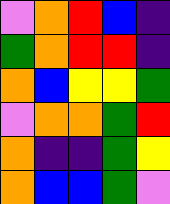[["violet", "orange", "red", "blue", "indigo"], ["green", "orange", "red", "red", "indigo"], ["orange", "blue", "yellow", "yellow", "green"], ["violet", "orange", "orange", "green", "red"], ["orange", "indigo", "indigo", "green", "yellow"], ["orange", "blue", "blue", "green", "violet"]]